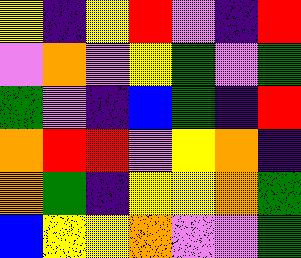[["yellow", "indigo", "yellow", "red", "violet", "indigo", "red"], ["violet", "orange", "violet", "yellow", "green", "violet", "green"], ["green", "violet", "indigo", "blue", "green", "indigo", "red"], ["orange", "red", "red", "violet", "yellow", "orange", "indigo"], ["orange", "green", "indigo", "yellow", "yellow", "orange", "green"], ["blue", "yellow", "yellow", "orange", "violet", "violet", "green"]]